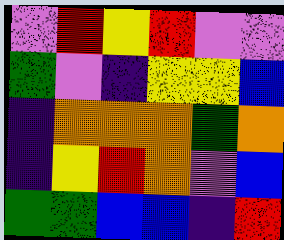[["violet", "red", "yellow", "red", "violet", "violet"], ["green", "violet", "indigo", "yellow", "yellow", "blue"], ["indigo", "orange", "orange", "orange", "green", "orange"], ["indigo", "yellow", "red", "orange", "violet", "blue"], ["green", "green", "blue", "blue", "indigo", "red"]]